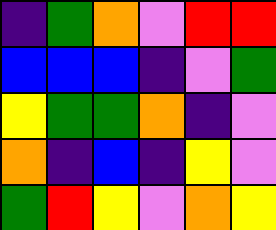[["indigo", "green", "orange", "violet", "red", "red"], ["blue", "blue", "blue", "indigo", "violet", "green"], ["yellow", "green", "green", "orange", "indigo", "violet"], ["orange", "indigo", "blue", "indigo", "yellow", "violet"], ["green", "red", "yellow", "violet", "orange", "yellow"]]